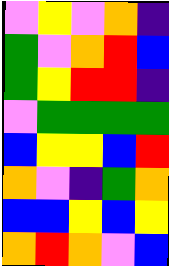[["violet", "yellow", "violet", "orange", "indigo"], ["green", "violet", "orange", "red", "blue"], ["green", "yellow", "red", "red", "indigo"], ["violet", "green", "green", "green", "green"], ["blue", "yellow", "yellow", "blue", "red"], ["orange", "violet", "indigo", "green", "orange"], ["blue", "blue", "yellow", "blue", "yellow"], ["orange", "red", "orange", "violet", "blue"]]